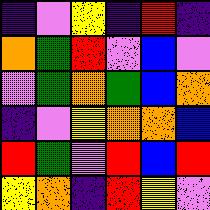[["indigo", "violet", "yellow", "indigo", "red", "indigo"], ["orange", "green", "red", "violet", "blue", "violet"], ["violet", "green", "orange", "green", "blue", "orange"], ["indigo", "violet", "yellow", "orange", "orange", "blue"], ["red", "green", "violet", "red", "blue", "red"], ["yellow", "orange", "indigo", "red", "yellow", "violet"]]